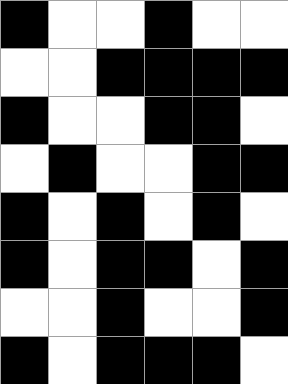[["black", "white", "white", "black", "white", "white"], ["white", "white", "black", "black", "black", "black"], ["black", "white", "white", "black", "black", "white"], ["white", "black", "white", "white", "black", "black"], ["black", "white", "black", "white", "black", "white"], ["black", "white", "black", "black", "white", "black"], ["white", "white", "black", "white", "white", "black"], ["black", "white", "black", "black", "black", "white"]]